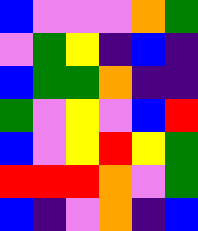[["blue", "violet", "violet", "violet", "orange", "green"], ["violet", "green", "yellow", "indigo", "blue", "indigo"], ["blue", "green", "green", "orange", "indigo", "indigo"], ["green", "violet", "yellow", "violet", "blue", "red"], ["blue", "violet", "yellow", "red", "yellow", "green"], ["red", "red", "red", "orange", "violet", "green"], ["blue", "indigo", "violet", "orange", "indigo", "blue"]]